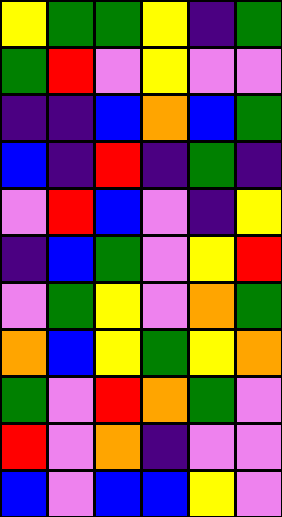[["yellow", "green", "green", "yellow", "indigo", "green"], ["green", "red", "violet", "yellow", "violet", "violet"], ["indigo", "indigo", "blue", "orange", "blue", "green"], ["blue", "indigo", "red", "indigo", "green", "indigo"], ["violet", "red", "blue", "violet", "indigo", "yellow"], ["indigo", "blue", "green", "violet", "yellow", "red"], ["violet", "green", "yellow", "violet", "orange", "green"], ["orange", "blue", "yellow", "green", "yellow", "orange"], ["green", "violet", "red", "orange", "green", "violet"], ["red", "violet", "orange", "indigo", "violet", "violet"], ["blue", "violet", "blue", "blue", "yellow", "violet"]]